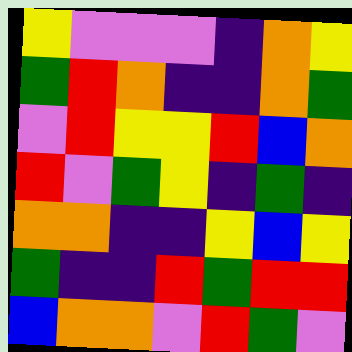[["yellow", "violet", "violet", "violet", "indigo", "orange", "yellow"], ["green", "red", "orange", "indigo", "indigo", "orange", "green"], ["violet", "red", "yellow", "yellow", "red", "blue", "orange"], ["red", "violet", "green", "yellow", "indigo", "green", "indigo"], ["orange", "orange", "indigo", "indigo", "yellow", "blue", "yellow"], ["green", "indigo", "indigo", "red", "green", "red", "red"], ["blue", "orange", "orange", "violet", "red", "green", "violet"]]